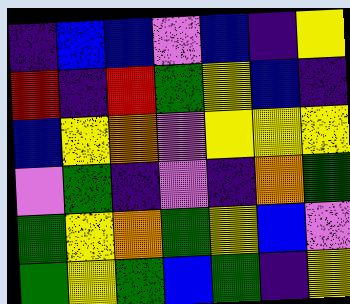[["indigo", "blue", "blue", "violet", "blue", "indigo", "yellow"], ["red", "indigo", "red", "green", "yellow", "blue", "indigo"], ["blue", "yellow", "orange", "violet", "yellow", "yellow", "yellow"], ["violet", "green", "indigo", "violet", "indigo", "orange", "green"], ["green", "yellow", "orange", "green", "yellow", "blue", "violet"], ["green", "yellow", "green", "blue", "green", "indigo", "yellow"]]